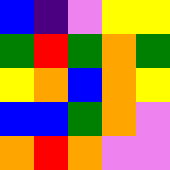[["blue", "indigo", "violet", "yellow", "yellow"], ["green", "red", "green", "orange", "green"], ["yellow", "orange", "blue", "orange", "yellow"], ["blue", "blue", "green", "orange", "violet"], ["orange", "red", "orange", "violet", "violet"]]